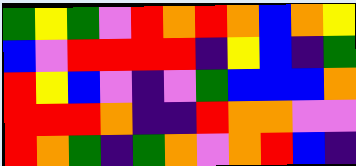[["green", "yellow", "green", "violet", "red", "orange", "red", "orange", "blue", "orange", "yellow"], ["blue", "violet", "red", "red", "red", "red", "indigo", "yellow", "blue", "indigo", "green"], ["red", "yellow", "blue", "violet", "indigo", "violet", "green", "blue", "blue", "blue", "orange"], ["red", "red", "red", "orange", "indigo", "indigo", "red", "orange", "orange", "violet", "violet"], ["red", "orange", "green", "indigo", "green", "orange", "violet", "orange", "red", "blue", "indigo"]]